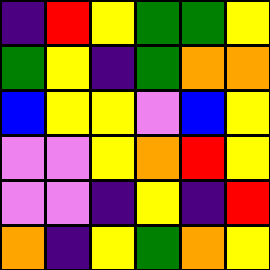[["indigo", "red", "yellow", "green", "green", "yellow"], ["green", "yellow", "indigo", "green", "orange", "orange"], ["blue", "yellow", "yellow", "violet", "blue", "yellow"], ["violet", "violet", "yellow", "orange", "red", "yellow"], ["violet", "violet", "indigo", "yellow", "indigo", "red"], ["orange", "indigo", "yellow", "green", "orange", "yellow"]]